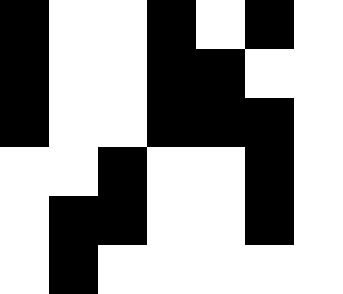[["black", "white", "white", "black", "white", "black", "white"], ["black", "white", "white", "black", "black", "white", "white"], ["black", "white", "white", "black", "black", "black", "white"], ["white", "white", "black", "white", "white", "black", "white"], ["white", "black", "black", "white", "white", "black", "white"], ["white", "black", "white", "white", "white", "white", "white"]]